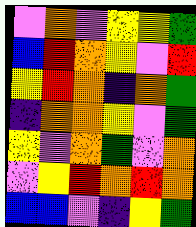[["violet", "orange", "violet", "yellow", "yellow", "green"], ["blue", "red", "orange", "yellow", "violet", "red"], ["yellow", "red", "orange", "indigo", "orange", "green"], ["indigo", "orange", "orange", "yellow", "violet", "green"], ["yellow", "violet", "orange", "green", "violet", "orange"], ["violet", "yellow", "red", "orange", "red", "orange"], ["blue", "blue", "violet", "indigo", "yellow", "green"]]